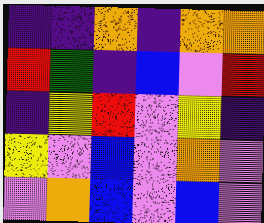[["indigo", "indigo", "orange", "indigo", "orange", "orange"], ["red", "green", "indigo", "blue", "violet", "red"], ["indigo", "yellow", "red", "violet", "yellow", "indigo"], ["yellow", "violet", "blue", "violet", "orange", "violet"], ["violet", "orange", "blue", "violet", "blue", "violet"]]